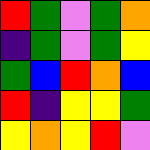[["red", "green", "violet", "green", "orange"], ["indigo", "green", "violet", "green", "yellow"], ["green", "blue", "red", "orange", "blue"], ["red", "indigo", "yellow", "yellow", "green"], ["yellow", "orange", "yellow", "red", "violet"]]